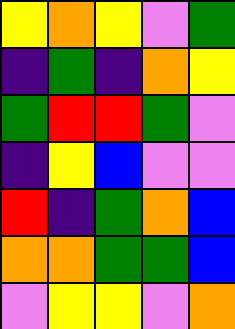[["yellow", "orange", "yellow", "violet", "green"], ["indigo", "green", "indigo", "orange", "yellow"], ["green", "red", "red", "green", "violet"], ["indigo", "yellow", "blue", "violet", "violet"], ["red", "indigo", "green", "orange", "blue"], ["orange", "orange", "green", "green", "blue"], ["violet", "yellow", "yellow", "violet", "orange"]]